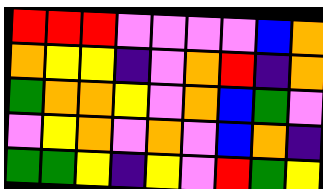[["red", "red", "red", "violet", "violet", "violet", "violet", "blue", "orange"], ["orange", "yellow", "yellow", "indigo", "violet", "orange", "red", "indigo", "orange"], ["green", "orange", "orange", "yellow", "violet", "orange", "blue", "green", "violet"], ["violet", "yellow", "orange", "violet", "orange", "violet", "blue", "orange", "indigo"], ["green", "green", "yellow", "indigo", "yellow", "violet", "red", "green", "yellow"]]